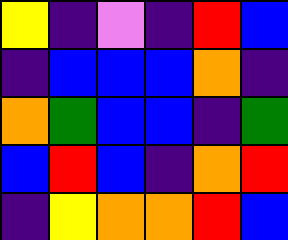[["yellow", "indigo", "violet", "indigo", "red", "blue"], ["indigo", "blue", "blue", "blue", "orange", "indigo"], ["orange", "green", "blue", "blue", "indigo", "green"], ["blue", "red", "blue", "indigo", "orange", "red"], ["indigo", "yellow", "orange", "orange", "red", "blue"]]